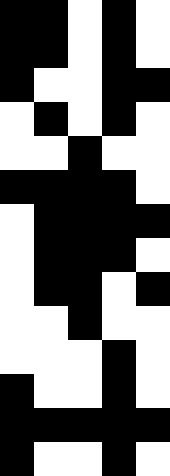[["black", "black", "white", "black", "white"], ["black", "black", "white", "black", "white"], ["black", "white", "white", "black", "black"], ["white", "black", "white", "black", "white"], ["white", "white", "black", "white", "white"], ["black", "black", "black", "black", "white"], ["white", "black", "black", "black", "black"], ["white", "black", "black", "black", "white"], ["white", "black", "black", "white", "black"], ["white", "white", "black", "white", "white"], ["white", "white", "white", "black", "white"], ["black", "white", "white", "black", "white"], ["black", "black", "black", "black", "black"], ["black", "white", "white", "black", "white"]]